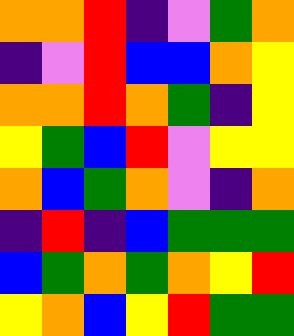[["orange", "orange", "red", "indigo", "violet", "green", "orange"], ["indigo", "violet", "red", "blue", "blue", "orange", "yellow"], ["orange", "orange", "red", "orange", "green", "indigo", "yellow"], ["yellow", "green", "blue", "red", "violet", "yellow", "yellow"], ["orange", "blue", "green", "orange", "violet", "indigo", "orange"], ["indigo", "red", "indigo", "blue", "green", "green", "green"], ["blue", "green", "orange", "green", "orange", "yellow", "red"], ["yellow", "orange", "blue", "yellow", "red", "green", "green"]]